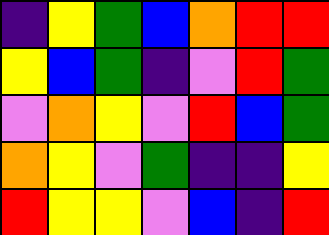[["indigo", "yellow", "green", "blue", "orange", "red", "red"], ["yellow", "blue", "green", "indigo", "violet", "red", "green"], ["violet", "orange", "yellow", "violet", "red", "blue", "green"], ["orange", "yellow", "violet", "green", "indigo", "indigo", "yellow"], ["red", "yellow", "yellow", "violet", "blue", "indigo", "red"]]